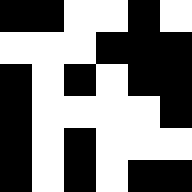[["black", "black", "white", "white", "black", "white"], ["white", "white", "white", "black", "black", "black"], ["black", "white", "black", "white", "black", "black"], ["black", "white", "white", "white", "white", "black"], ["black", "white", "black", "white", "white", "white"], ["black", "white", "black", "white", "black", "black"]]